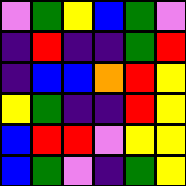[["violet", "green", "yellow", "blue", "green", "violet"], ["indigo", "red", "indigo", "indigo", "green", "red"], ["indigo", "blue", "blue", "orange", "red", "yellow"], ["yellow", "green", "indigo", "indigo", "red", "yellow"], ["blue", "red", "red", "violet", "yellow", "yellow"], ["blue", "green", "violet", "indigo", "green", "yellow"]]